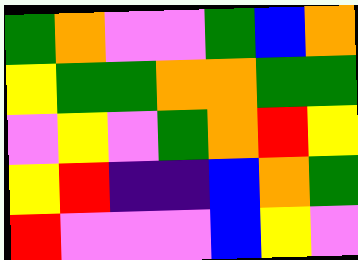[["green", "orange", "violet", "violet", "green", "blue", "orange"], ["yellow", "green", "green", "orange", "orange", "green", "green"], ["violet", "yellow", "violet", "green", "orange", "red", "yellow"], ["yellow", "red", "indigo", "indigo", "blue", "orange", "green"], ["red", "violet", "violet", "violet", "blue", "yellow", "violet"]]